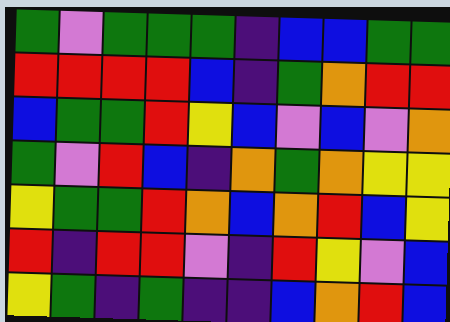[["green", "violet", "green", "green", "green", "indigo", "blue", "blue", "green", "green"], ["red", "red", "red", "red", "blue", "indigo", "green", "orange", "red", "red"], ["blue", "green", "green", "red", "yellow", "blue", "violet", "blue", "violet", "orange"], ["green", "violet", "red", "blue", "indigo", "orange", "green", "orange", "yellow", "yellow"], ["yellow", "green", "green", "red", "orange", "blue", "orange", "red", "blue", "yellow"], ["red", "indigo", "red", "red", "violet", "indigo", "red", "yellow", "violet", "blue"], ["yellow", "green", "indigo", "green", "indigo", "indigo", "blue", "orange", "red", "blue"]]